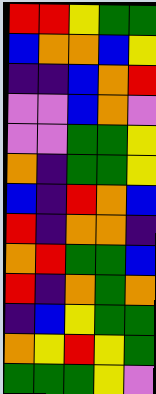[["red", "red", "yellow", "green", "green"], ["blue", "orange", "orange", "blue", "yellow"], ["indigo", "indigo", "blue", "orange", "red"], ["violet", "violet", "blue", "orange", "violet"], ["violet", "violet", "green", "green", "yellow"], ["orange", "indigo", "green", "green", "yellow"], ["blue", "indigo", "red", "orange", "blue"], ["red", "indigo", "orange", "orange", "indigo"], ["orange", "red", "green", "green", "blue"], ["red", "indigo", "orange", "green", "orange"], ["indigo", "blue", "yellow", "green", "green"], ["orange", "yellow", "red", "yellow", "green"], ["green", "green", "green", "yellow", "violet"]]